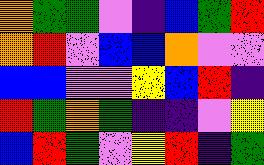[["orange", "green", "green", "violet", "indigo", "blue", "green", "red"], ["orange", "red", "violet", "blue", "blue", "orange", "violet", "violet"], ["blue", "blue", "violet", "violet", "yellow", "blue", "red", "indigo"], ["red", "green", "orange", "green", "indigo", "indigo", "violet", "yellow"], ["blue", "red", "green", "violet", "yellow", "red", "indigo", "green"]]